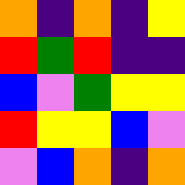[["orange", "indigo", "orange", "indigo", "yellow"], ["red", "green", "red", "indigo", "indigo"], ["blue", "violet", "green", "yellow", "yellow"], ["red", "yellow", "yellow", "blue", "violet"], ["violet", "blue", "orange", "indigo", "orange"]]